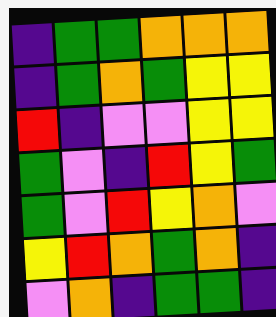[["indigo", "green", "green", "orange", "orange", "orange"], ["indigo", "green", "orange", "green", "yellow", "yellow"], ["red", "indigo", "violet", "violet", "yellow", "yellow"], ["green", "violet", "indigo", "red", "yellow", "green"], ["green", "violet", "red", "yellow", "orange", "violet"], ["yellow", "red", "orange", "green", "orange", "indigo"], ["violet", "orange", "indigo", "green", "green", "indigo"]]